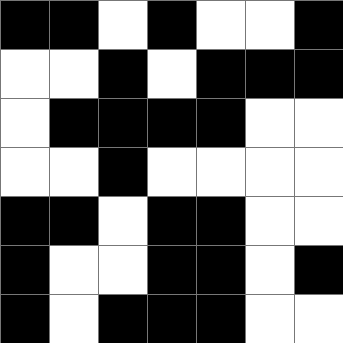[["black", "black", "white", "black", "white", "white", "black"], ["white", "white", "black", "white", "black", "black", "black"], ["white", "black", "black", "black", "black", "white", "white"], ["white", "white", "black", "white", "white", "white", "white"], ["black", "black", "white", "black", "black", "white", "white"], ["black", "white", "white", "black", "black", "white", "black"], ["black", "white", "black", "black", "black", "white", "white"]]